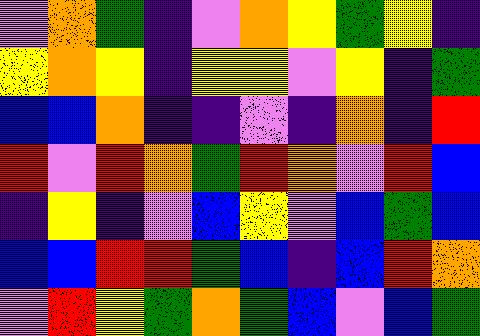[["violet", "orange", "green", "indigo", "violet", "orange", "yellow", "green", "yellow", "indigo"], ["yellow", "orange", "yellow", "indigo", "yellow", "yellow", "violet", "yellow", "indigo", "green"], ["blue", "blue", "orange", "indigo", "indigo", "violet", "indigo", "orange", "indigo", "red"], ["red", "violet", "red", "orange", "green", "red", "orange", "violet", "red", "blue"], ["indigo", "yellow", "indigo", "violet", "blue", "yellow", "violet", "blue", "green", "blue"], ["blue", "blue", "red", "red", "green", "blue", "indigo", "blue", "red", "orange"], ["violet", "red", "yellow", "green", "orange", "green", "blue", "violet", "blue", "green"]]